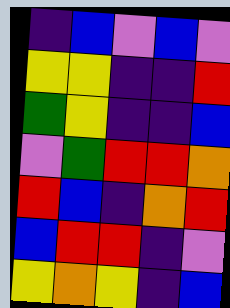[["indigo", "blue", "violet", "blue", "violet"], ["yellow", "yellow", "indigo", "indigo", "red"], ["green", "yellow", "indigo", "indigo", "blue"], ["violet", "green", "red", "red", "orange"], ["red", "blue", "indigo", "orange", "red"], ["blue", "red", "red", "indigo", "violet"], ["yellow", "orange", "yellow", "indigo", "blue"]]